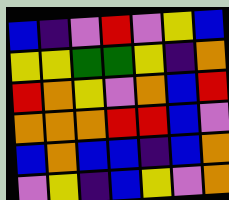[["blue", "indigo", "violet", "red", "violet", "yellow", "blue"], ["yellow", "yellow", "green", "green", "yellow", "indigo", "orange"], ["red", "orange", "yellow", "violet", "orange", "blue", "red"], ["orange", "orange", "orange", "red", "red", "blue", "violet"], ["blue", "orange", "blue", "blue", "indigo", "blue", "orange"], ["violet", "yellow", "indigo", "blue", "yellow", "violet", "orange"]]